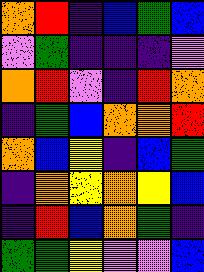[["orange", "red", "indigo", "blue", "green", "blue"], ["violet", "green", "indigo", "indigo", "indigo", "violet"], ["orange", "red", "violet", "indigo", "red", "orange"], ["indigo", "green", "blue", "orange", "orange", "red"], ["orange", "blue", "yellow", "indigo", "blue", "green"], ["indigo", "orange", "yellow", "orange", "yellow", "blue"], ["indigo", "red", "blue", "orange", "green", "indigo"], ["green", "green", "yellow", "violet", "violet", "blue"]]